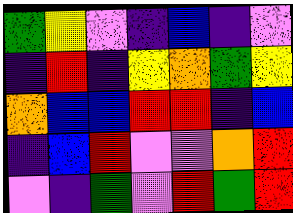[["green", "yellow", "violet", "indigo", "blue", "indigo", "violet"], ["indigo", "red", "indigo", "yellow", "orange", "green", "yellow"], ["orange", "blue", "blue", "red", "red", "indigo", "blue"], ["indigo", "blue", "red", "violet", "violet", "orange", "red"], ["violet", "indigo", "green", "violet", "red", "green", "red"]]